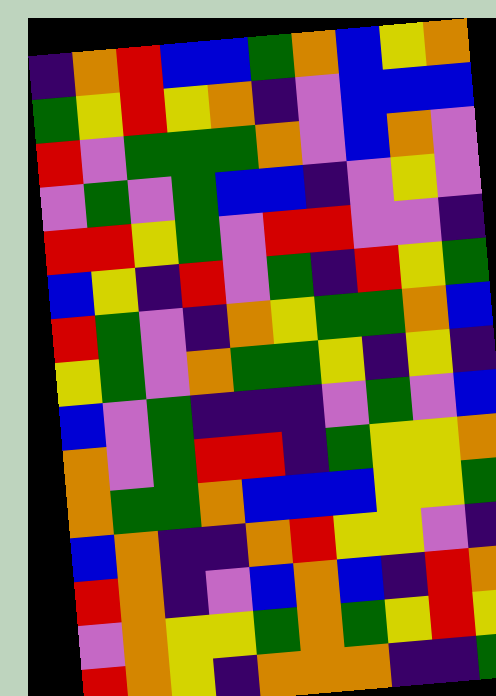[["indigo", "orange", "red", "blue", "blue", "green", "orange", "blue", "yellow", "orange"], ["green", "yellow", "red", "yellow", "orange", "indigo", "violet", "blue", "blue", "blue"], ["red", "violet", "green", "green", "green", "orange", "violet", "blue", "orange", "violet"], ["violet", "green", "violet", "green", "blue", "blue", "indigo", "violet", "yellow", "violet"], ["red", "red", "yellow", "green", "violet", "red", "red", "violet", "violet", "indigo"], ["blue", "yellow", "indigo", "red", "violet", "green", "indigo", "red", "yellow", "green"], ["red", "green", "violet", "indigo", "orange", "yellow", "green", "green", "orange", "blue"], ["yellow", "green", "violet", "orange", "green", "green", "yellow", "indigo", "yellow", "indigo"], ["blue", "violet", "green", "indigo", "indigo", "indigo", "violet", "green", "violet", "blue"], ["orange", "violet", "green", "red", "red", "indigo", "green", "yellow", "yellow", "orange"], ["orange", "green", "green", "orange", "blue", "blue", "blue", "yellow", "yellow", "green"], ["blue", "orange", "indigo", "indigo", "orange", "red", "yellow", "yellow", "violet", "indigo"], ["red", "orange", "indigo", "violet", "blue", "orange", "blue", "indigo", "red", "orange"], ["violet", "orange", "yellow", "yellow", "green", "orange", "green", "yellow", "red", "yellow"], ["red", "orange", "yellow", "indigo", "orange", "orange", "orange", "indigo", "indigo", "green"]]